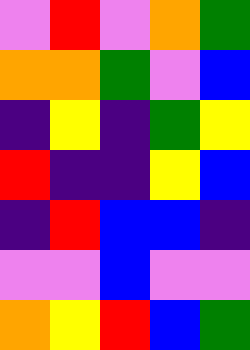[["violet", "red", "violet", "orange", "green"], ["orange", "orange", "green", "violet", "blue"], ["indigo", "yellow", "indigo", "green", "yellow"], ["red", "indigo", "indigo", "yellow", "blue"], ["indigo", "red", "blue", "blue", "indigo"], ["violet", "violet", "blue", "violet", "violet"], ["orange", "yellow", "red", "blue", "green"]]